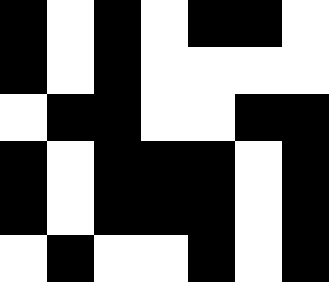[["black", "white", "black", "white", "black", "black", "white"], ["black", "white", "black", "white", "white", "white", "white"], ["white", "black", "black", "white", "white", "black", "black"], ["black", "white", "black", "black", "black", "white", "black"], ["black", "white", "black", "black", "black", "white", "black"], ["white", "black", "white", "white", "black", "white", "black"]]